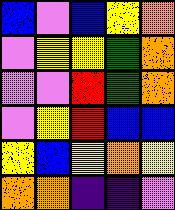[["blue", "violet", "blue", "yellow", "orange"], ["violet", "yellow", "yellow", "green", "orange"], ["violet", "violet", "red", "green", "orange"], ["violet", "yellow", "red", "blue", "blue"], ["yellow", "blue", "yellow", "orange", "yellow"], ["orange", "orange", "indigo", "indigo", "violet"]]